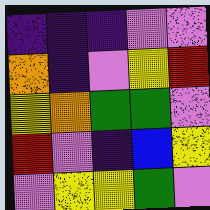[["indigo", "indigo", "indigo", "violet", "violet"], ["orange", "indigo", "violet", "yellow", "red"], ["yellow", "orange", "green", "green", "violet"], ["red", "violet", "indigo", "blue", "yellow"], ["violet", "yellow", "yellow", "green", "violet"]]